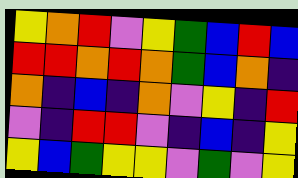[["yellow", "orange", "red", "violet", "yellow", "green", "blue", "red", "blue"], ["red", "red", "orange", "red", "orange", "green", "blue", "orange", "indigo"], ["orange", "indigo", "blue", "indigo", "orange", "violet", "yellow", "indigo", "red"], ["violet", "indigo", "red", "red", "violet", "indigo", "blue", "indigo", "yellow"], ["yellow", "blue", "green", "yellow", "yellow", "violet", "green", "violet", "yellow"]]